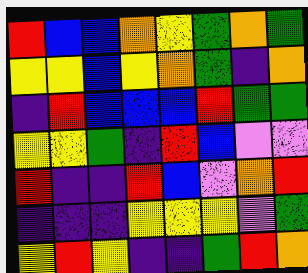[["red", "blue", "blue", "orange", "yellow", "green", "orange", "green"], ["yellow", "yellow", "blue", "yellow", "orange", "green", "indigo", "orange"], ["indigo", "red", "blue", "blue", "blue", "red", "green", "green"], ["yellow", "yellow", "green", "indigo", "red", "blue", "violet", "violet"], ["red", "indigo", "indigo", "red", "blue", "violet", "orange", "red"], ["indigo", "indigo", "indigo", "yellow", "yellow", "yellow", "violet", "green"], ["yellow", "red", "yellow", "indigo", "indigo", "green", "red", "orange"]]